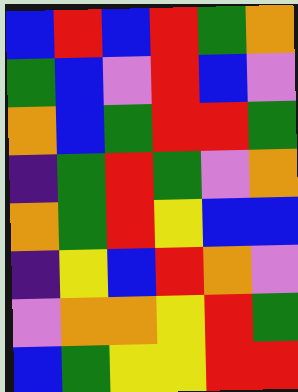[["blue", "red", "blue", "red", "green", "orange"], ["green", "blue", "violet", "red", "blue", "violet"], ["orange", "blue", "green", "red", "red", "green"], ["indigo", "green", "red", "green", "violet", "orange"], ["orange", "green", "red", "yellow", "blue", "blue"], ["indigo", "yellow", "blue", "red", "orange", "violet"], ["violet", "orange", "orange", "yellow", "red", "green"], ["blue", "green", "yellow", "yellow", "red", "red"]]